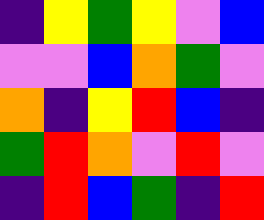[["indigo", "yellow", "green", "yellow", "violet", "blue"], ["violet", "violet", "blue", "orange", "green", "violet"], ["orange", "indigo", "yellow", "red", "blue", "indigo"], ["green", "red", "orange", "violet", "red", "violet"], ["indigo", "red", "blue", "green", "indigo", "red"]]